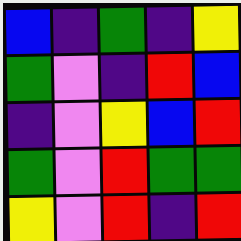[["blue", "indigo", "green", "indigo", "yellow"], ["green", "violet", "indigo", "red", "blue"], ["indigo", "violet", "yellow", "blue", "red"], ["green", "violet", "red", "green", "green"], ["yellow", "violet", "red", "indigo", "red"]]